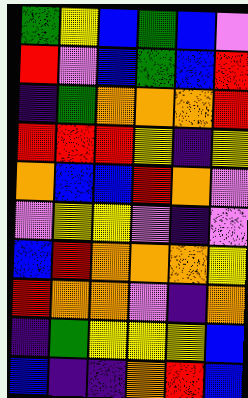[["green", "yellow", "blue", "green", "blue", "violet"], ["red", "violet", "blue", "green", "blue", "red"], ["indigo", "green", "orange", "orange", "orange", "red"], ["red", "red", "red", "yellow", "indigo", "yellow"], ["orange", "blue", "blue", "red", "orange", "violet"], ["violet", "yellow", "yellow", "violet", "indigo", "violet"], ["blue", "red", "orange", "orange", "orange", "yellow"], ["red", "orange", "orange", "violet", "indigo", "orange"], ["indigo", "green", "yellow", "yellow", "yellow", "blue"], ["blue", "indigo", "indigo", "orange", "red", "blue"]]